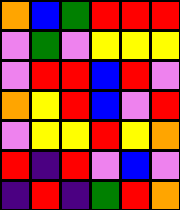[["orange", "blue", "green", "red", "red", "red"], ["violet", "green", "violet", "yellow", "yellow", "yellow"], ["violet", "red", "red", "blue", "red", "violet"], ["orange", "yellow", "red", "blue", "violet", "red"], ["violet", "yellow", "yellow", "red", "yellow", "orange"], ["red", "indigo", "red", "violet", "blue", "violet"], ["indigo", "red", "indigo", "green", "red", "orange"]]